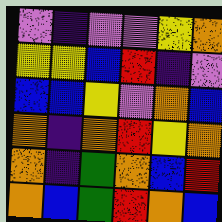[["violet", "indigo", "violet", "violet", "yellow", "orange"], ["yellow", "yellow", "blue", "red", "indigo", "violet"], ["blue", "blue", "yellow", "violet", "orange", "blue"], ["orange", "indigo", "orange", "red", "yellow", "orange"], ["orange", "indigo", "green", "orange", "blue", "red"], ["orange", "blue", "green", "red", "orange", "blue"]]